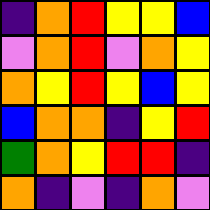[["indigo", "orange", "red", "yellow", "yellow", "blue"], ["violet", "orange", "red", "violet", "orange", "yellow"], ["orange", "yellow", "red", "yellow", "blue", "yellow"], ["blue", "orange", "orange", "indigo", "yellow", "red"], ["green", "orange", "yellow", "red", "red", "indigo"], ["orange", "indigo", "violet", "indigo", "orange", "violet"]]